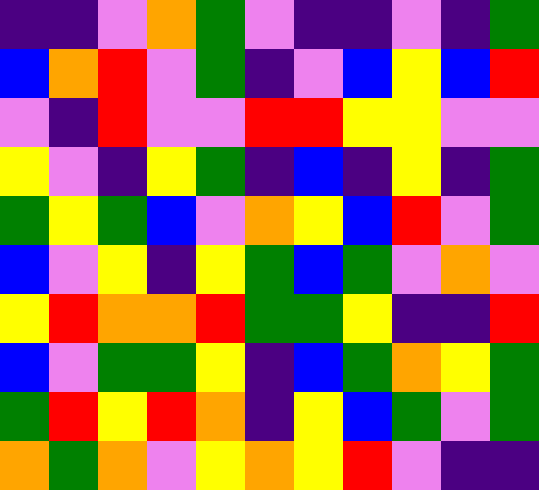[["indigo", "indigo", "violet", "orange", "green", "violet", "indigo", "indigo", "violet", "indigo", "green"], ["blue", "orange", "red", "violet", "green", "indigo", "violet", "blue", "yellow", "blue", "red"], ["violet", "indigo", "red", "violet", "violet", "red", "red", "yellow", "yellow", "violet", "violet"], ["yellow", "violet", "indigo", "yellow", "green", "indigo", "blue", "indigo", "yellow", "indigo", "green"], ["green", "yellow", "green", "blue", "violet", "orange", "yellow", "blue", "red", "violet", "green"], ["blue", "violet", "yellow", "indigo", "yellow", "green", "blue", "green", "violet", "orange", "violet"], ["yellow", "red", "orange", "orange", "red", "green", "green", "yellow", "indigo", "indigo", "red"], ["blue", "violet", "green", "green", "yellow", "indigo", "blue", "green", "orange", "yellow", "green"], ["green", "red", "yellow", "red", "orange", "indigo", "yellow", "blue", "green", "violet", "green"], ["orange", "green", "orange", "violet", "yellow", "orange", "yellow", "red", "violet", "indigo", "indigo"]]